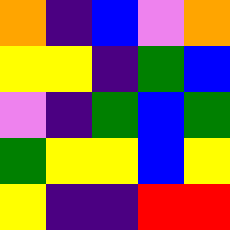[["orange", "indigo", "blue", "violet", "orange"], ["yellow", "yellow", "indigo", "green", "blue"], ["violet", "indigo", "green", "blue", "green"], ["green", "yellow", "yellow", "blue", "yellow"], ["yellow", "indigo", "indigo", "red", "red"]]